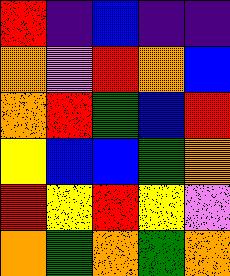[["red", "indigo", "blue", "indigo", "indigo"], ["orange", "violet", "red", "orange", "blue"], ["orange", "red", "green", "blue", "red"], ["yellow", "blue", "blue", "green", "orange"], ["red", "yellow", "red", "yellow", "violet"], ["orange", "green", "orange", "green", "orange"]]